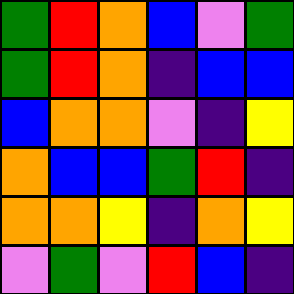[["green", "red", "orange", "blue", "violet", "green"], ["green", "red", "orange", "indigo", "blue", "blue"], ["blue", "orange", "orange", "violet", "indigo", "yellow"], ["orange", "blue", "blue", "green", "red", "indigo"], ["orange", "orange", "yellow", "indigo", "orange", "yellow"], ["violet", "green", "violet", "red", "blue", "indigo"]]